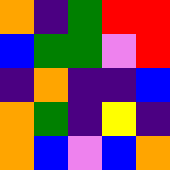[["orange", "indigo", "green", "red", "red"], ["blue", "green", "green", "violet", "red"], ["indigo", "orange", "indigo", "indigo", "blue"], ["orange", "green", "indigo", "yellow", "indigo"], ["orange", "blue", "violet", "blue", "orange"]]